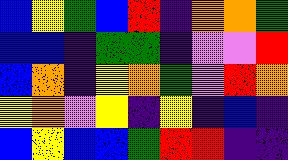[["blue", "yellow", "green", "blue", "red", "indigo", "orange", "orange", "green"], ["blue", "blue", "indigo", "green", "green", "indigo", "violet", "violet", "red"], ["blue", "orange", "indigo", "yellow", "orange", "green", "violet", "red", "orange"], ["yellow", "orange", "violet", "yellow", "indigo", "yellow", "indigo", "blue", "indigo"], ["blue", "yellow", "blue", "blue", "green", "red", "red", "indigo", "indigo"]]